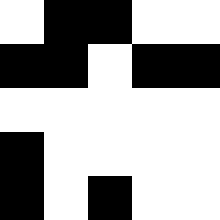[["white", "black", "black", "white", "white"], ["black", "black", "white", "black", "black"], ["white", "white", "white", "white", "white"], ["black", "white", "white", "white", "white"], ["black", "white", "black", "white", "white"]]